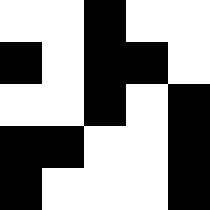[["white", "white", "black", "white", "white"], ["black", "white", "black", "black", "white"], ["white", "white", "black", "white", "black"], ["black", "black", "white", "white", "black"], ["black", "white", "white", "white", "black"]]